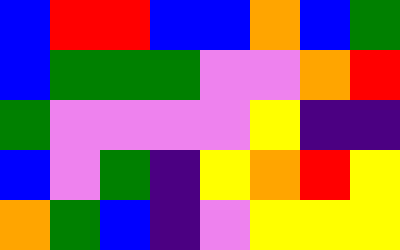[["blue", "red", "red", "blue", "blue", "orange", "blue", "green"], ["blue", "green", "green", "green", "violet", "violet", "orange", "red"], ["green", "violet", "violet", "violet", "violet", "yellow", "indigo", "indigo"], ["blue", "violet", "green", "indigo", "yellow", "orange", "red", "yellow"], ["orange", "green", "blue", "indigo", "violet", "yellow", "yellow", "yellow"]]